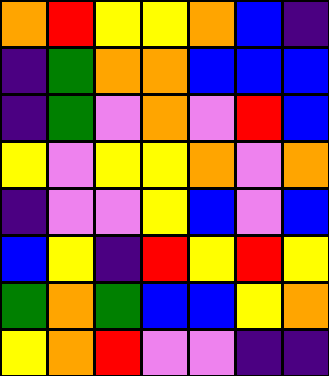[["orange", "red", "yellow", "yellow", "orange", "blue", "indigo"], ["indigo", "green", "orange", "orange", "blue", "blue", "blue"], ["indigo", "green", "violet", "orange", "violet", "red", "blue"], ["yellow", "violet", "yellow", "yellow", "orange", "violet", "orange"], ["indigo", "violet", "violet", "yellow", "blue", "violet", "blue"], ["blue", "yellow", "indigo", "red", "yellow", "red", "yellow"], ["green", "orange", "green", "blue", "blue", "yellow", "orange"], ["yellow", "orange", "red", "violet", "violet", "indigo", "indigo"]]